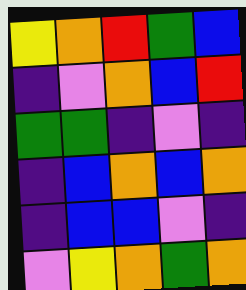[["yellow", "orange", "red", "green", "blue"], ["indigo", "violet", "orange", "blue", "red"], ["green", "green", "indigo", "violet", "indigo"], ["indigo", "blue", "orange", "blue", "orange"], ["indigo", "blue", "blue", "violet", "indigo"], ["violet", "yellow", "orange", "green", "orange"]]